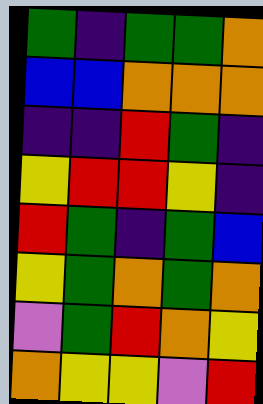[["green", "indigo", "green", "green", "orange"], ["blue", "blue", "orange", "orange", "orange"], ["indigo", "indigo", "red", "green", "indigo"], ["yellow", "red", "red", "yellow", "indigo"], ["red", "green", "indigo", "green", "blue"], ["yellow", "green", "orange", "green", "orange"], ["violet", "green", "red", "orange", "yellow"], ["orange", "yellow", "yellow", "violet", "red"]]